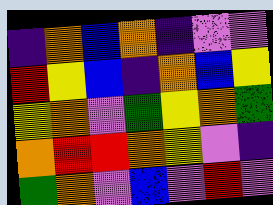[["indigo", "orange", "blue", "orange", "indigo", "violet", "violet"], ["red", "yellow", "blue", "indigo", "orange", "blue", "yellow"], ["yellow", "orange", "violet", "green", "yellow", "orange", "green"], ["orange", "red", "red", "orange", "yellow", "violet", "indigo"], ["green", "orange", "violet", "blue", "violet", "red", "violet"]]